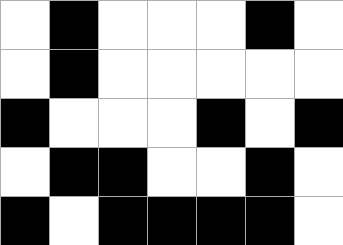[["white", "black", "white", "white", "white", "black", "white"], ["white", "black", "white", "white", "white", "white", "white"], ["black", "white", "white", "white", "black", "white", "black"], ["white", "black", "black", "white", "white", "black", "white"], ["black", "white", "black", "black", "black", "black", "white"]]